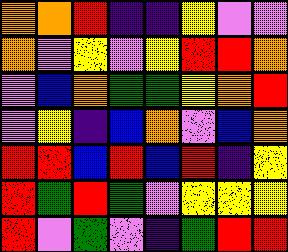[["orange", "orange", "red", "indigo", "indigo", "yellow", "violet", "violet"], ["orange", "violet", "yellow", "violet", "yellow", "red", "red", "orange"], ["violet", "blue", "orange", "green", "green", "yellow", "orange", "red"], ["violet", "yellow", "indigo", "blue", "orange", "violet", "blue", "orange"], ["red", "red", "blue", "red", "blue", "red", "indigo", "yellow"], ["red", "green", "red", "green", "violet", "yellow", "yellow", "yellow"], ["red", "violet", "green", "violet", "indigo", "green", "red", "red"]]